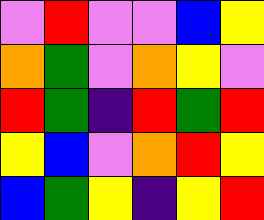[["violet", "red", "violet", "violet", "blue", "yellow"], ["orange", "green", "violet", "orange", "yellow", "violet"], ["red", "green", "indigo", "red", "green", "red"], ["yellow", "blue", "violet", "orange", "red", "yellow"], ["blue", "green", "yellow", "indigo", "yellow", "red"]]